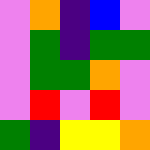[["violet", "orange", "indigo", "blue", "violet"], ["violet", "green", "indigo", "green", "green"], ["violet", "green", "green", "orange", "violet"], ["violet", "red", "violet", "red", "violet"], ["green", "indigo", "yellow", "yellow", "orange"]]